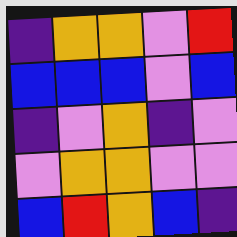[["indigo", "orange", "orange", "violet", "red"], ["blue", "blue", "blue", "violet", "blue"], ["indigo", "violet", "orange", "indigo", "violet"], ["violet", "orange", "orange", "violet", "violet"], ["blue", "red", "orange", "blue", "indigo"]]